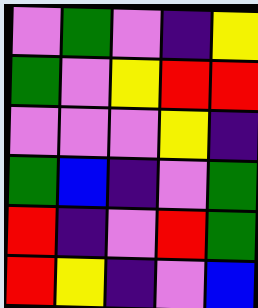[["violet", "green", "violet", "indigo", "yellow"], ["green", "violet", "yellow", "red", "red"], ["violet", "violet", "violet", "yellow", "indigo"], ["green", "blue", "indigo", "violet", "green"], ["red", "indigo", "violet", "red", "green"], ["red", "yellow", "indigo", "violet", "blue"]]